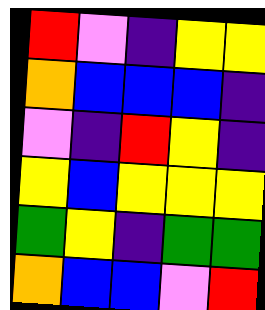[["red", "violet", "indigo", "yellow", "yellow"], ["orange", "blue", "blue", "blue", "indigo"], ["violet", "indigo", "red", "yellow", "indigo"], ["yellow", "blue", "yellow", "yellow", "yellow"], ["green", "yellow", "indigo", "green", "green"], ["orange", "blue", "blue", "violet", "red"]]